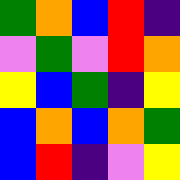[["green", "orange", "blue", "red", "indigo"], ["violet", "green", "violet", "red", "orange"], ["yellow", "blue", "green", "indigo", "yellow"], ["blue", "orange", "blue", "orange", "green"], ["blue", "red", "indigo", "violet", "yellow"]]